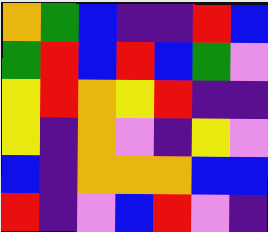[["orange", "green", "blue", "indigo", "indigo", "red", "blue"], ["green", "red", "blue", "red", "blue", "green", "violet"], ["yellow", "red", "orange", "yellow", "red", "indigo", "indigo"], ["yellow", "indigo", "orange", "violet", "indigo", "yellow", "violet"], ["blue", "indigo", "orange", "orange", "orange", "blue", "blue"], ["red", "indigo", "violet", "blue", "red", "violet", "indigo"]]